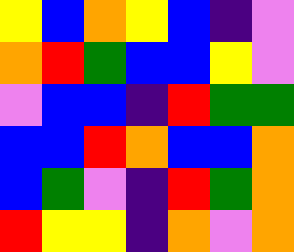[["yellow", "blue", "orange", "yellow", "blue", "indigo", "violet"], ["orange", "red", "green", "blue", "blue", "yellow", "violet"], ["violet", "blue", "blue", "indigo", "red", "green", "green"], ["blue", "blue", "red", "orange", "blue", "blue", "orange"], ["blue", "green", "violet", "indigo", "red", "green", "orange"], ["red", "yellow", "yellow", "indigo", "orange", "violet", "orange"]]